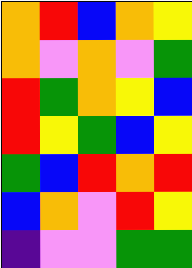[["orange", "red", "blue", "orange", "yellow"], ["orange", "violet", "orange", "violet", "green"], ["red", "green", "orange", "yellow", "blue"], ["red", "yellow", "green", "blue", "yellow"], ["green", "blue", "red", "orange", "red"], ["blue", "orange", "violet", "red", "yellow"], ["indigo", "violet", "violet", "green", "green"]]